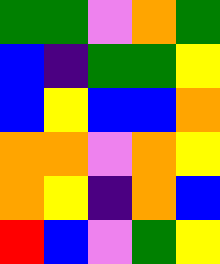[["green", "green", "violet", "orange", "green"], ["blue", "indigo", "green", "green", "yellow"], ["blue", "yellow", "blue", "blue", "orange"], ["orange", "orange", "violet", "orange", "yellow"], ["orange", "yellow", "indigo", "orange", "blue"], ["red", "blue", "violet", "green", "yellow"]]